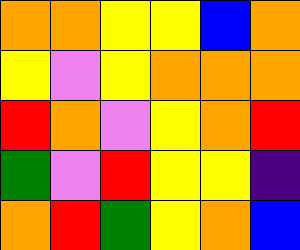[["orange", "orange", "yellow", "yellow", "blue", "orange"], ["yellow", "violet", "yellow", "orange", "orange", "orange"], ["red", "orange", "violet", "yellow", "orange", "red"], ["green", "violet", "red", "yellow", "yellow", "indigo"], ["orange", "red", "green", "yellow", "orange", "blue"]]